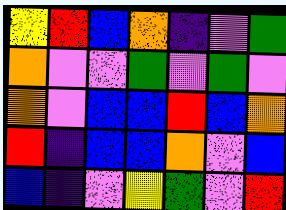[["yellow", "red", "blue", "orange", "indigo", "violet", "green"], ["orange", "violet", "violet", "green", "violet", "green", "violet"], ["orange", "violet", "blue", "blue", "red", "blue", "orange"], ["red", "indigo", "blue", "blue", "orange", "violet", "blue"], ["blue", "indigo", "violet", "yellow", "green", "violet", "red"]]